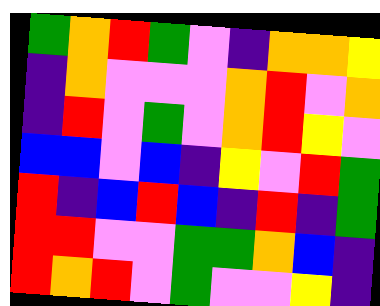[["green", "orange", "red", "green", "violet", "indigo", "orange", "orange", "yellow"], ["indigo", "orange", "violet", "violet", "violet", "orange", "red", "violet", "orange"], ["indigo", "red", "violet", "green", "violet", "orange", "red", "yellow", "violet"], ["blue", "blue", "violet", "blue", "indigo", "yellow", "violet", "red", "green"], ["red", "indigo", "blue", "red", "blue", "indigo", "red", "indigo", "green"], ["red", "red", "violet", "violet", "green", "green", "orange", "blue", "indigo"], ["red", "orange", "red", "violet", "green", "violet", "violet", "yellow", "indigo"]]